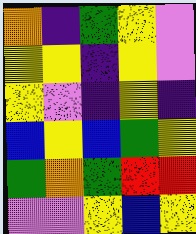[["orange", "indigo", "green", "yellow", "violet"], ["yellow", "yellow", "indigo", "yellow", "violet"], ["yellow", "violet", "indigo", "yellow", "indigo"], ["blue", "yellow", "blue", "green", "yellow"], ["green", "orange", "green", "red", "red"], ["violet", "violet", "yellow", "blue", "yellow"]]